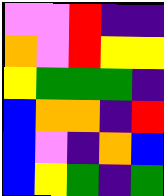[["violet", "violet", "red", "indigo", "indigo"], ["orange", "violet", "red", "yellow", "yellow"], ["yellow", "green", "green", "green", "indigo"], ["blue", "orange", "orange", "indigo", "red"], ["blue", "violet", "indigo", "orange", "blue"], ["blue", "yellow", "green", "indigo", "green"]]